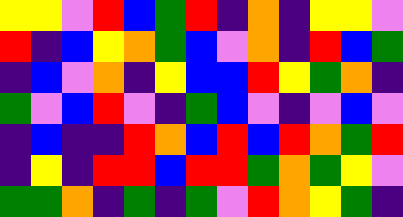[["yellow", "yellow", "violet", "red", "blue", "green", "red", "indigo", "orange", "indigo", "yellow", "yellow", "violet"], ["red", "indigo", "blue", "yellow", "orange", "green", "blue", "violet", "orange", "indigo", "red", "blue", "green"], ["indigo", "blue", "violet", "orange", "indigo", "yellow", "blue", "blue", "red", "yellow", "green", "orange", "indigo"], ["green", "violet", "blue", "red", "violet", "indigo", "green", "blue", "violet", "indigo", "violet", "blue", "violet"], ["indigo", "blue", "indigo", "indigo", "red", "orange", "blue", "red", "blue", "red", "orange", "green", "red"], ["indigo", "yellow", "indigo", "red", "red", "blue", "red", "red", "green", "orange", "green", "yellow", "violet"], ["green", "green", "orange", "indigo", "green", "indigo", "green", "violet", "red", "orange", "yellow", "green", "indigo"]]